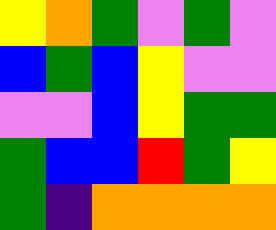[["yellow", "orange", "green", "violet", "green", "violet"], ["blue", "green", "blue", "yellow", "violet", "violet"], ["violet", "violet", "blue", "yellow", "green", "green"], ["green", "blue", "blue", "red", "green", "yellow"], ["green", "indigo", "orange", "orange", "orange", "orange"]]